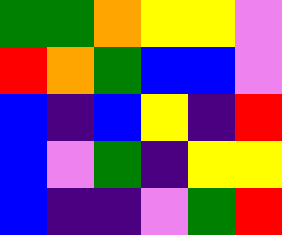[["green", "green", "orange", "yellow", "yellow", "violet"], ["red", "orange", "green", "blue", "blue", "violet"], ["blue", "indigo", "blue", "yellow", "indigo", "red"], ["blue", "violet", "green", "indigo", "yellow", "yellow"], ["blue", "indigo", "indigo", "violet", "green", "red"]]